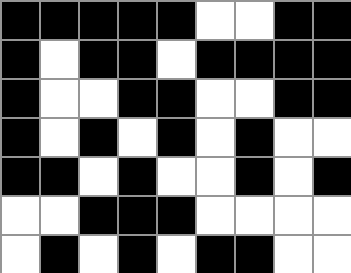[["black", "black", "black", "black", "black", "white", "white", "black", "black"], ["black", "white", "black", "black", "white", "black", "black", "black", "black"], ["black", "white", "white", "black", "black", "white", "white", "black", "black"], ["black", "white", "black", "white", "black", "white", "black", "white", "white"], ["black", "black", "white", "black", "white", "white", "black", "white", "black"], ["white", "white", "black", "black", "black", "white", "white", "white", "white"], ["white", "black", "white", "black", "white", "black", "black", "white", "white"]]